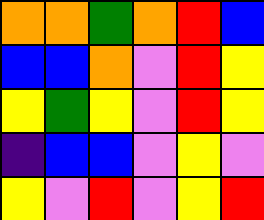[["orange", "orange", "green", "orange", "red", "blue"], ["blue", "blue", "orange", "violet", "red", "yellow"], ["yellow", "green", "yellow", "violet", "red", "yellow"], ["indigo", "blue", "blue", "violet", "yellow", "violet"], ["yellow", "violet", "red", "violet", "yellow", "red"]]